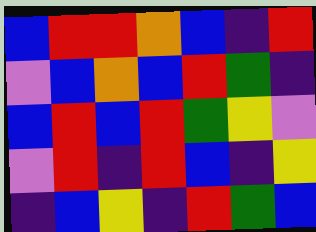[["blue", "red", "red", "orange", "blue", "indigo", "red"], ["violet", "blue", "orange", "blue", "red", "green", "indigo"], ["blue", "red", "blue", "red", "green", "yellow", "violet"], ["violet", "red", "indigo", "red", "blue", "indigo", "yellow"], ["indigo", "blue", "yellow", "indigo", "red", "green", "blue"]]